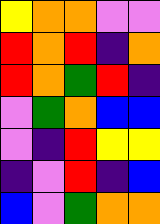[["yellow", "orange", "orange", "violet", "violet"], ["red", "orange", "red", "indigo", "orange"], ["red", "orange", "green", "red", "indigo"], ["violet", "green", "orange", "blue", "blue"], ["violet", "indigo", "red", "yellow", "yellow"], ["indigo", "violet", "red", "indigo", "blue"], ["blue", "violet", "green", "orange", "orange"]]